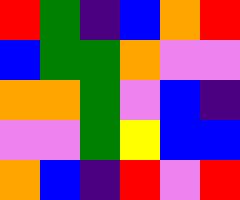[["red", "green", "indigo", "blue", "orange", "red"], ["blue", "green", "green", "orange", "violet", "violet"], ["orange", "orange", "green", "violet", "blue", "indigo"], ["violet", "violet", "green", "yellow", "blue", "blue"], ["orange", "blue", "indigo", "red", "violet", "red"]]